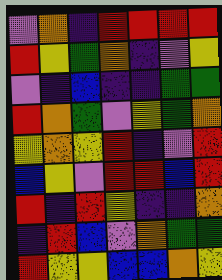[["violet", "orange", "indigo", "red", "red", "red", "red"], ["red", "yellow", "green", "orange", "indigo", "violet", "yellow"], ["violet", "indigo", "blue", "indigo", "indigo", "green", "green"], ["red", "orange", "green", "violet", "yellow", "green", "orange"], ["yellow", "orange", "yellow", "red", "indigo", "violet", "red"], ["blue", "yellow", "violet", "red", "red", "blue", "red"], ["red", "indigo", "red", "yellow", "indigo", "indigo", "orange"], ["indigo", "red", "blue", "violet", "orange", "green", "green"], ["red", "yellow", "yellow", "blue", "blue", "orange", "yellow"]]